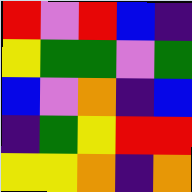[["red", "violet", "red", "blue", "indigo"], ["yellow", "green", "green", "violet", "green"], ["blue", "violet", "orange", "indigo", "blue"], ["indigo", "green", "yellow", "red", "red"], ["yellow", "yellow", "orange", "indigo", "orange"]]